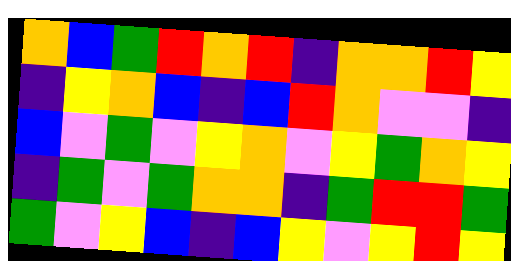[["orange", "blue", "green", "red", "orange", "red", "indigo", "orange", "orange", "red", "yellow"], ["indigo", "yellow", "orange", "blue", "indigo", "blue", "red", "orange", "violet", "violet", "indigo"], ["blue", "violet", "green", "violet", "yellow", "orange", "violet", "yellow", "green", "orange", "yellow"], ["indigo", "green", "violet", "green", "orange", "orange", "indigo", "green", "red", "red", "green"], ["green", "violet", "yellow", "blue", "indigo", "blue", "yellow", "violet", "yellow", "red", "yellow"]]